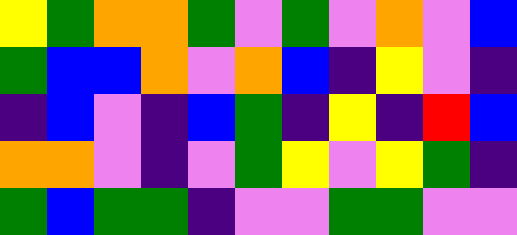[["yellow", "green", "orange", "orange", "green", "violet", "green", "violet", "orange", "violet", "blue"], ["green", "blue", "blue", "orange", "violet", "orange", "blue", "indigo", "yellow", "violet", "indigo"], ["indigo", "blue", "violet", "indigo", "blue", "green", "indigo", "yellow", "indigo", "red", "blue"], ["orange", "orange", "violet", "indigo", "violet", "green", "yellow", "violet", "yellow", "green", "indigo"], ["green", "blue", "green", "green", "indigo", "violet", "violet", "green", "green", "violet", "violet"]]